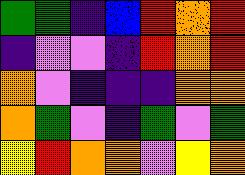[["green", "green", "indigo", "blue", "red", "orange", "red"], ["indigo", "violet", "violet", "indigo", "red", "orange", "red"], ["orange", "violet", "indigo", "indigo", "indigo", "orange", "orange"], ["orange", "green", "violet", "indigo", "green", "violet", "green"], ["yellow", "red", "orange", "orange", "violet", "yellow", "orange"]]